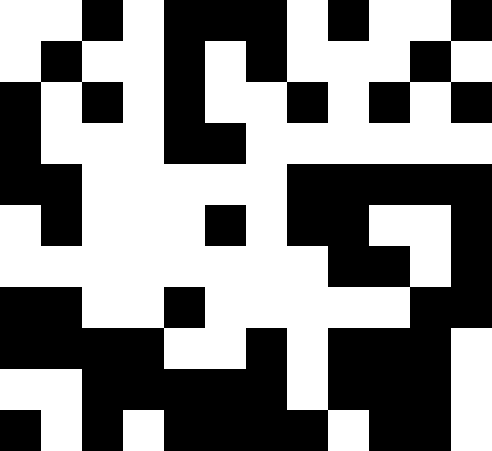[["white", "white", "black", "white", "black", "black", "black", "white", "black", "white", "white", "black"], ["white", "black", "white", "white", "black", "white", "black", "white", "white", "white", "black", "white"], ["black", "white", "black", "white", "black", "white", "white", "black", "white", "black", "white", "black"], ["black", "white", "white", "white", "black", "black", "white", "white", "white", "white", "white", "white"], ["black", "black", "white", "white", "white", "white", "white", "black", "black", "black", "black", "black"], ["white", "black", "white", "white", "white", "black", "white", "black", "black", "white", "white", "black"], ["white", "white", "white", "white", "white", "white", "white", "white", "black", "black", "white", "black"], ["black", "black", "white", "white", "black", "white", "white", "white", "white", "white", "black", "black"], ["black", "black", "black", "black", "white", "white", "black", "white", "black", "black", "black", "white"], ["white", "white", "black", "black", "black", "black", "black", "white", "black", "black", "black", "white"], ["black", "white", "black", "white", "black", "black", "black", "black", "white", "black", "black", "white"]]